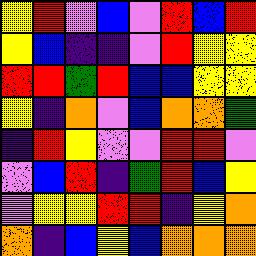[["yellow", "red", "violet", "blue", "violet", "red", "blue", "red"], ["yellow", "blue", "indigo", "indigo", "violet", "red", "yellow", "yellow"], ["red", "red", "green", "red", "blue", "blue", "yellow", "yellow"], ["yellow", "indigo", "orange", "violet", "blue", "orange", "orange", "green"], ["indigo", "red", "yellow", "violet", "violet", "red", "red", "violet"], ["violet", "blue", "red", "indigo", "green", "red", "blue", "yellow"], ["violet", "yellow", "yellow", "red", "red", "indigo", "yellow", "orange"], ["orange", "indigo", "blue", "yellow", "blue", "orange", "orange", "orange"]]